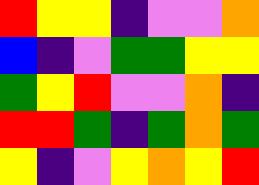[["red", "yellow", "yellow", "indigo", "violet", "violet", "orange"], ["blue", "indigo", "violet", "green", "green", "yellow", "yellow"], ["green", "yellow", "red", "violet", "violet", "orange", "indigo"], ["red", "red", "green", "indigo", "green", "orange", "green"], ["yellow", "indigo", "violet", "yellow", "orange", "yellow", "red"]]